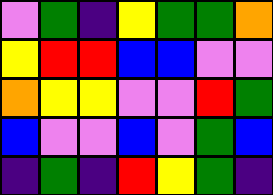[["violet", "green", "indigo", "yellow", "green", "green", "orange"], ["yellow", "red", "red", "blue", "blue", "violet", "violet"], ["orange", "yellow", "yellow", "violet", "violet", "red", "green"], ["blue", "violet", "violet", "blue", "violet", "green", "blue"], ["indigo", "green", "indigo", "red", "yellow", "green", "indigo"]]